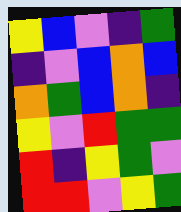[["yellow", "blue", "violet", "indigo", "green"], ["indigo", "violet", "blue", "orange", "blue"], ["orange", "green", "blue", "orange", "indigo"], ["yellow", "violet", "red", "green", "green"], ["red", "indigo", "yellow", "green", "violet"], ["red", "red", "violet", "yellow", "green"]]